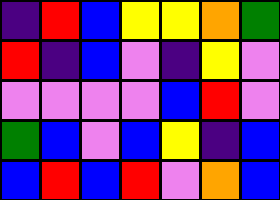[["indigo", "red", "blue", "yellow", "yellow", "orange", "green"], ["red", "indigo", "blue", "violet", "indigo", "yellow", "violet"], ["violet", "violet", "violet", "violet", "blue", "red", "violet"], ["green", "blue", "violet", "blue", "yellow", "indigo", "blue"], ["blue", "red", "blue", "red", "violet", "orange", "blue"]]